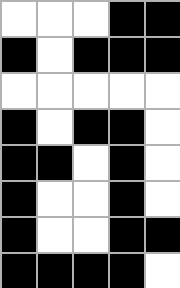[["white", "white", "white", "black", "black"], ["black", "white", "black", "black", "black"], ["white", "white", "white", "white", "white"], ["black", "white", "black", "black", "white"], ["black", "black", "white", "black", "white"], ["black", "white", "white", "black", "white"], ["black", "white", "white", "black", "black"], ["black", "black", "black", "black", "white"]]